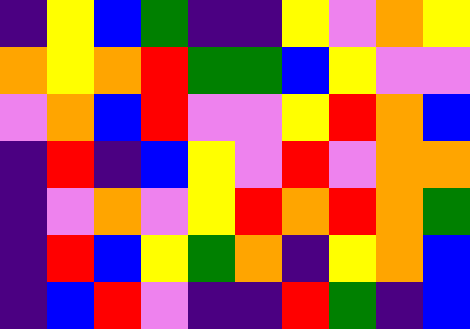[["indigo", "yellow", "blue", "green", "indigo", "indigo", "yellow", "violet", "orange", "yellow"], ["orange", "yellow", "orange", "red", "green", "green", "blue", "yellow", "violet", "violet"], ["violet", "orange", "blue", "red", "violet", "violet", "yellow", "red", "orange", "blue"], ["indigo", "red", "indigo", "blue", "yellow", "violet", "red", "violet", "orange", "orange"], ["indigo", "violet", "orange", "violet", "yellow", "red", "orange", "red", "orange", "green"], ["indigo", "red", "blue", "yellow", "green", "orange", "indigo", "yellow", "orange", "blue"], ["indigo", "blue", "red", "violet", "indigo", "indigo", "red", "green", "indigo", "blue"]]